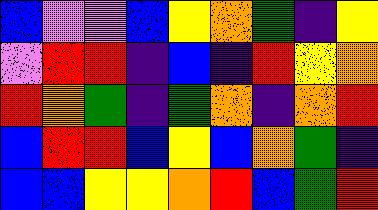[["blue", "violet", "violet", "blue", "yellow", "orange", "green", "indigo", "yellow"], ["violet", "red", "red", "indigo", "blue", "indigo", "red", "yellow", "orange"], ["red", "orange", "green", "indigo", "green", "orange", "indigo", "orange", "red"], ["blue", "red", "red", "blue", "yellow", "blue", "orange", "green", "indigo"], ["blue", "blue", "yellow", "yellow", "orange", "red", "blue", "green", "red"]]